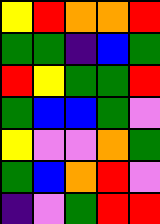[["yellow", "red", "orange", "orange", "red"], ["green", "green", "indigo", "blue", "green"], ["red", "yellow", "green", "green", "red"], ["green", "blue", "blue", "green", "violet"], ["yellow", "violet", "violet", "orange", "green"], ["green", "blue", "orange", "red", "violet"], ["indigo", "violet", "green", "red", "red"]]